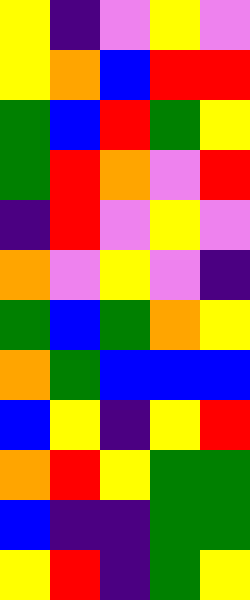[["yellow", "indigo", "violet", "yellow", "violet"], ["yellow", "orange", "blue", "red", "red"], ["green", "blue", "red", "green", "yellow"], ["green", "red", "orange", "violet", "red"], ["indigo", "red", "violet", "yellow", "violet"], ["orange", "violet", "yellow", "violet", "indigo"], ["green", "blue", "green", "orange", "yellow"], ["orange", "green", "blue", "blue", "blue"], ["blue", "yellow", "indigo", "yellow", "red"], ["orange", "red", "yellow", "green", "green"], ["blue", "indigo", "indigo", "green", "green"], ["yellow", "red", "indigo", "green", "yellow"]]